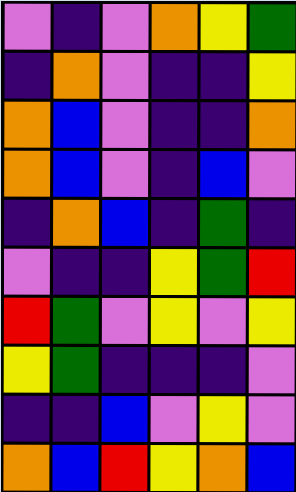[["violet", "indigo", "violet", "orange", "yellow", "green"], ["indigo", "orange", "violet", "indigo", "indigo", "yellow"], ["orange", "blue", "violet", "indigo", "indigo", "orange"], ["orange", "blue", "violet", "indigo", "blue", "violet"], ["indigo", "orange", "blue", "indigo", "green", "indigo"], ["violet", "indigo", "indigo", "yellow", "green", "red"], ["red", "green", "violet", "yellow", "violet", "yellow"], ["yellow", "green", "indigo", "indigo", "indigo", "violet"], ["indigo", "indigo", "blue", "violet", "yellow", "violet"], ["orange", "blue", "red", "yellow", "orange", "blue"]]